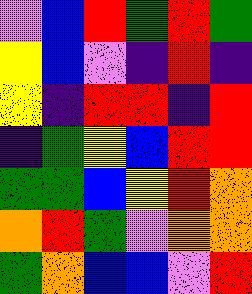[["violet", "blue", "red", "green", "red", "green"], ["yellow", "blue", "violet", "indigo", "red", "indigo"], ["yellow", "indigo", "red", "red", "indigo", "red"], ["indigo", "green", "yellow", "blue", "red", "red"], ["green", "green", "blue", "yellow", "red", "orange"], ["orange", "red", "green", "violet", "orange", "orange"], ["green", "orange", "blue", "blue", "violet", "red"]]